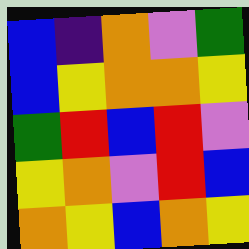[["blue", "indigo", "orange", "violet", "green"], ["blue", "yellow", "orange", "orange", "yellow"], ["green", "red", "blue", "red", "violet"], ["yellow", "orange", "violet", "red", "blue"], ["orange", "yellow", "blue", "orange", "yellow"]]